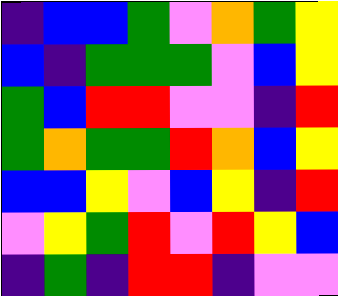[["indigo", "blue", "blue", "green", "violet", "orange", "green", "yellow"], ["blue", "indigo", "green", "green", "green", "violet", "blue", "yellow"], ["green", "blue", "red", "red", "violet", "violet", "indigo", "red"], ["green", "orange", "green", "green", "red", "orange", "blue", "yellow"], ["blue", "blue", "yellow", "violet", "blue", "yellow", "indigo", "red"], ["violet", "yellow", "green", "red", "violet", "red", "yellow", "blue"], ["indigo", "green", "indigo", "red", "red", "indigo", "violet", "violet"]]